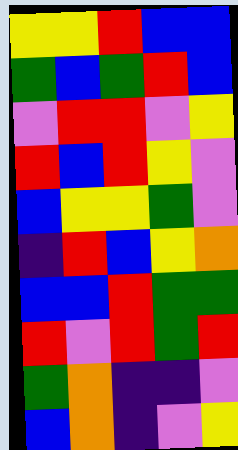[["yellow", "yellow", "red", "blue", "blue"], ["green", "blue", "green", "red", "blue"], ["violet", "red", "red", "violet", "yellow"], ["red", "blue", "red", "yellow", "violet"], ["blue", "yellow", "yellow", "green", "violet"], ["indigo", "red", "blue", "yellow", "orange"], ["blue", "blue", "red", "green", "green"], ["red", "violet", "red", "green", "red"], ["green", "orange", "indigo", "indigo", "violet"], ["blue", "orange", "indigo", "violet", "yellow"]]